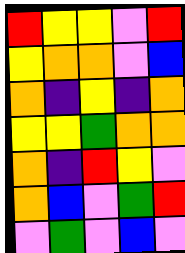[["red", "yellow", "yellow", "violet", "red"], ["yellow", "orange", "orange", "violet", "blue"], ["orange", "indigo", "yellow", "indigo", "orange"], ["yellow", "yellow", "green", "orange", "orange"], ["orange", "indigo", "red", "yellow", "violet"], ["orange", "blue", "violet", "green", "red"], ["violet", "green", "violet", "blue", "violet"]]